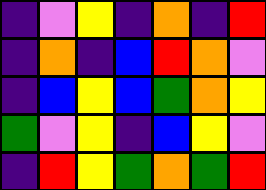[["indigo", "violet", "yellow", "indigo", "orange", "indigo", "red"], ["indigo", "orange", "indigo", "blue", "red", "orange", "violet"], ["indigo", "blue", "yellow", "blue", "green", "orange", "yellow"], ["green", "violet", "yellow", "indigo", "blue", "yellow", "violet"], ["indigo", "red", "yellow", "green", "orange", "green", "red"]]